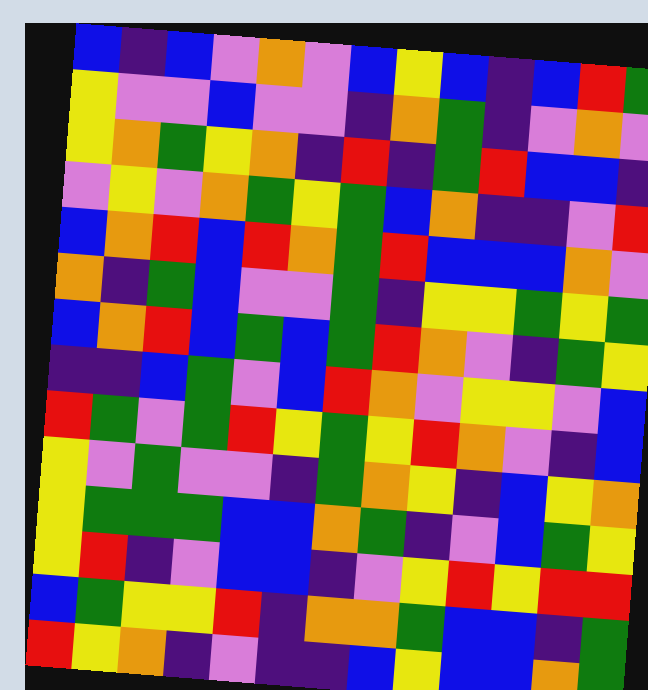[["blue", "indigo", "blue", "violet", "orange", "violet", "blue", "yellow", "blue", "indigo", "blue", "red", "green"], ["yellow", "violet", "violet", "blue", "violet", "violet", "indigo", "orange", "green", "indigo", "violet", "orange", "violet"], ["yellow", "orange", "green", "yellow", "orange", "indigo", "red", "indigo", "green", "red", "blue", "blue", "indigo"], ["violet", "yellow", "violet", "orange", "green", "yellow", "green", "blue", "orange", "indigo", "indigo", "violet", "red"], ["blue", "orange", "red", "blue", "red", "orange", "green", "red", "blue", "blue", "blue", "orange", "violet"], ["orange", "indigo", "green", "blue", "violet", "violet", "green", "indigo", "yellow", "yellow", "green", "yellow", "green"], ["blue", "orange", "red", "blue", "green", "blue", "green", "red", "orange", "violet", "indigo", "green", "yellow"], ["indigo", "indigo", "blue", "green", "violet", "blue", "red", "orange", "violet", "yellow", "yellow", "violet", "blue"], ["red", "green", "violet", "green", "red", "yellow", "green", "yellow", "red", "orange", "violet", "indigo", "blue"], ["yellow", "violet", "green", "violet", "violet", "indigo", "green", "orange", "yellow", "indigo", "blue", "yellow", "orange"], ["yellow", "green", "green", "green", "blue", "blue", "orange", "green", "indigo", "violet", "blue", "green", "yellow"], ["yellow", "red", "indigo", "violet", "blue", "blue", "indigo", "violet", "yellow", "red", "yellow", "red", "red"], ["blue", "green", "yellow", "yellow", "red", "indigo", "orange", "orange", "green", "blue", "blue", "indigo", "green"], ["red", "yellow", "orange", "indigo", "violet", "indigo", "indigo", "blue", "yellow", "blue", "blue", "orange", "green"]]